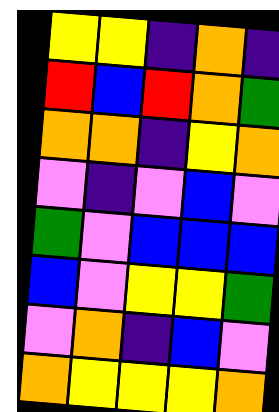[["yellow", "yellow", "indigo", "orange", "indigo"], ["red", "blue", "red", "orange", "green"], ["orange", "orange", "indigo", "yellow", "orange"], ["violet", "indigo", "violet", "blue", "violet"], ["green", "violet", "blue", "blue", "blue"], ["blue", "violet", "yellow", "yellow", "green"], ["violet", "orange", "indigo", "blue", "violet"], ["orange", "yellow", "yellow", "yellow", "orange"]]